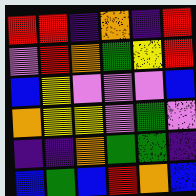[["red", "red", "indigo", "orange", "indigo", "red"], ["violet", "red", "orange", "green", "yellow", "red"], ["blue", "yellow", "violet", "violet", "violet", "blue"], ["orange", "yellow", "yellow", "violet", "green", "violet"], ["indigo", "indigo", "orange", "green", "green", "indigo"], ["blue", "green", "blue", "red", "orange", "blue"]]